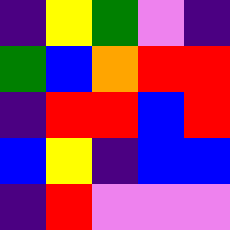[["indigo", "yellow", "green", "violet", "indigo"], ["green", "blue", "orange", "red", "red"], ["indigo", "red", "red", "blue", "red"], ["blue", "yellow", "indigo", "blue", "blue"], ["indigo", "red", "violet", "violet", "violet"]]